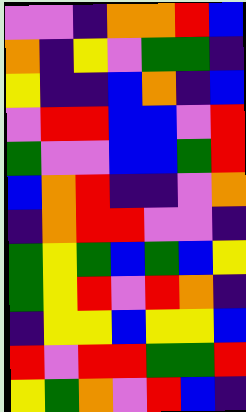[["violet", "violet", "indigo", "orange", "orange", "red", "blue"], ["orange", "indigo", "yellow", "violet", "green", "green", "indigo"], ["yellow", "indigo", "indigo", "blue", "orange", "indigo", "blue"], ["violet", "red", "red", "blue", "blue", "violet", "red"], ["green", "violet", "violet", "blue", "blue", "green", "red"], ["blue", "orange", "red", "indigo", "indigo", "violet", "orange"], ["indigo", "orange", "red", "red", "violet", "violet", "indigo"], ["green", "yellow", "green", "blue", "green", "blue", "yellow"], ["green", "yellow", "red", "violet", "red", "orange", "indigo"], ["indigo", "yellow", "yellow", "blue", "yellow", "yellow", "blue"], ["red", "violet", "red", "red", "green", "green", "red"], ["yellow", "green", "orange", "violet", "red", "blue", "indigo"]]